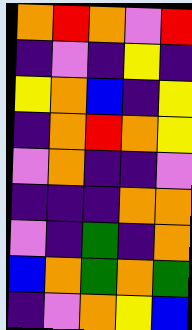[["orange", "red", "orange", "violet", "red"], ["indigo", "violet", "indigo", "yellow", "indigo"], ["yellow", "orange", "blue", "indigo", "yellow"], ["indigo", "orange", "red", "orange", "yellow"], ["violet", "orange", "indigo", "indigo", "violet"], ["indigo", "indigo", "indigo", "orange", "orange"], ["violet", "indigo", "green", "indigo", "orange"], ["blue", "orange", "green", "orange", "green"], ["indigo", "violet", "orange", "yellow", "blue"]]